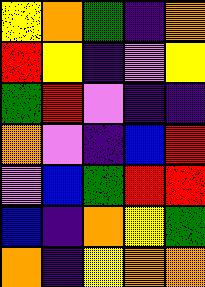[["yellow", "orange", "green", "indigo", "orange"], ["red", "yellow", "indigo", "violet", "yellow"], ["green", "red", "violet", "indigo", "indigo"], ["orange", "violet", "indigo", "blue", "red"], ["violet", "blue", "green", "red", "red"], ["blue", "indigo", "orange", "yellow", "green"], ["orange", "indigo", "yellow", "orange", "orange"]]